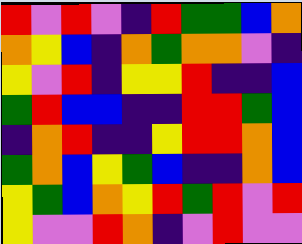[["red", "violet", "red", "violet", "indigo", "red", "green", "green", "blue", "orange"], ["orange", "yellow", "blue", "indigo", "orange", "green", "orange", "orange", "violet", "indigo"], ["yellow", "violet", "red", "indigo", "yellow", "yellow", "red", "indigo", "indigo", "blue"], ["green", "red", "blue", "blue", "indigo", "indigo", "red", "red", "green", "blue"], ["indigo", "orange", "red", "indigo", "indigo", "yellow", "red", "red", "orange", "blue"], ["green", "orange", "blue", "yellow", "green", "blue", "indigo", "indigo", "orange", "blue"], ["yellow", "green", "blue", "orange", "yellow", "red", "green", "red", "violet", "red"], ["yellow", "violet", "violet", "red", "orange", "indigo", "violet", "red", "violet", "violet"]]